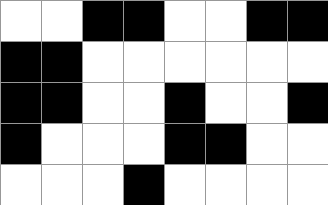[["white", "white", "black", "black", "white", "white", "black", "black"], ["black", "black", "white", "white", "white", "white", "white", "white"], ["black", "black", "white", "white", "black", "white", "white", "black"], ["black", "white", "white", "white", "black", "black", "white", "white"], ["white", "white", "white", "black", "white", "white", "white", "white"]]